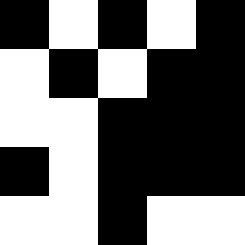[["black", "white", "black", "white", "black"], ["white", "black", "white", "black", "black"], ["white", "white", "black", "black", "black"], ["black", "white", "black", "black", "black"], ["white", "white", "black", "white", "white"]]